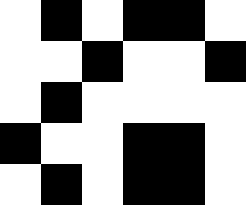[["white", "black", "white", "black", "black", "white"], ["white", "white", "black", "white", "white", "black"], ["white", "black", "white", "white", "white", "white"], ["black", "white", "white", "black", "black", "white"], ["white", "black", "white", "black", "black", "white"]]